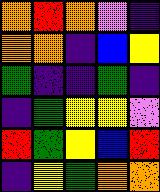[["orange", "red", "orange", "violet", "indigo"], ["orange", "orange", "indigo", "blue", "yellow"], ["green", "indigo", "indigo", "green", "indigo"], ["indigo", "green", "yellow", "yellow", "violet"], ["red", "green", "yellow", "blue", "red"], ["indigo", "yellow", "green", "orange", "orange"]]